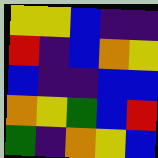[["yellow", "yellow", "blue", "indigo", "indigo"], ["red", "indigo", "blue", "orange", "yellow"], ["blue", "indigo", "indigo", "blue", "blue"], ["orange", "yellow", "green", "blue", "red"], ["green", "indigo", "orange", "yellow", "blue"]]